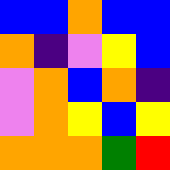[["blue", "blue", "orange", "blue", "blue"], ["orange", "indigo", "violet", "yellow", "blue"], ["violet", "orange", "blue", "orange", "indigo"], ["violet", "orange", "yellow", "blue", "yellow"], ["orange", "orange", "orange", "green", "red"]]